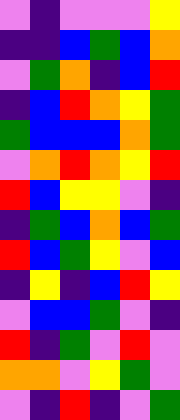[["violet", "indigo", "violet", "violet", "violet", "yellow"], ["indigo", "indigo", "blue", "green", "blue", "orange"], ["violet", "green", "orange", "indigo", "blue", "red"], ["indigo", "blue", "red", "orange", "yellow", "green"], ["green", "blue", "blue", "blue", "orange", "green"], ["violet", "orange", "red", "orange", "yellow", "red"], ["red", "blue", "yellow", "yellow", "violet", "indigo"], ["indigo", "green", "blue", "orange", "blue", "green"], ["red", "blue", "green", "yellow", "violet", "blue"], ["indigo", "yellow", "indigo", "blue", "red", "yellow"], ["violet", "blue", "blue", "green", "violet", "indigo"], ["red", "indigo", "green", "violet", "red", "violet"], ["orange", "orange", "violet", "yellow", "green", "violet"], ["violet", "indigo", "red", "indigo", "violet", "green"]]